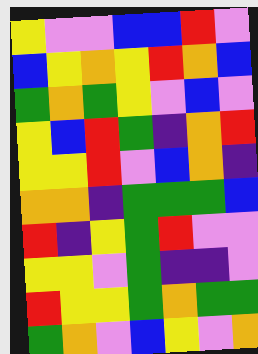[["yellow", "violet", "violet", "blue", "blue", "red", "violet"], ["blue", "yellow", "orange", "yellow", "red", "orange", "blue"], ["green", "orange", "green", "yellow", "violet", "blue", "violet"], ["yellow", "blue", "red", "green", "indigo", "orange", "red"], ["yellow", "yellow", "red", "violet", "blue", "orange", "indigo"], ["orange", "orange", "indigo", "green", "green", "green", "blue"], ["red", "indigo", "yellow", "green", "red", "violet", "violet"], ["yellow", "yellow", "violet", "green", "indigo", "indigo", "violet"], ["red", "yellow", "yellow", "green", "orange", "green", "green"], ["green", "orange", "violet", "blue", "yellow", "violet", "orange"]]